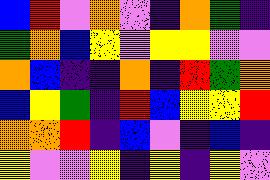[["blue", "red", "violet", "orange", "violet", "indigo", "orange", "green", "indigo"], ["green", "orange", "blue", "yellow", "violet", "yellow", "yellow", "violet", "violet"], ["orange", "blue", "indigo", "indigo", "orange", "indigo", "red", "green", "orange"], ["blue", "yellow", "green", "indigo", "red", "blue", "yellow", "yellow", "red"], ["orange", "orange", "red", "indigo", "blue", "violet", "indigo", "blue", "indigo"], ["yellow", "violet", "violet", "yellow", "indigo", "yellow", "indigo", "yellow", "violet"]]